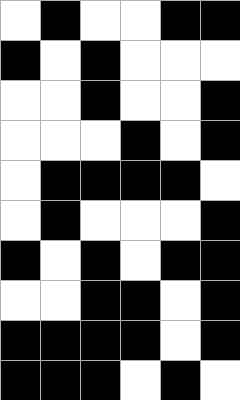[["white", "black", "white", "white", "black", "black"], ["black", "white", "black", "white", "white", "white"], ["white", "white", "black", "white", "white", "black"], ["white", "white", "white", "black", "white", "black"], ["white", "black", "black", "black", "black", "white"], ["white", "black", "white", "white", "white", "black"], ["black", "white", "black", "white", "black", "black"], ["white", "white", "black", "black", "white", "black"], ["black", "black", "black", "black", "white", "black"], ["black", "black", "black", "white", "black", "white"]]